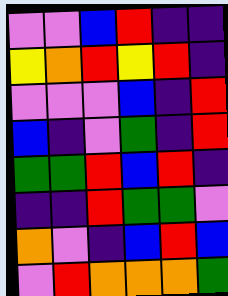[["violet", "violet", "blue", "red", "indigo", "indigo"], ["yellow", "orange", "red", "yellow", "red", "indigo"], ["violet", "violet", "violet", "blue", "indigo", "red"], ["blue", "indigo", "violet", "green", "indigo", "red"], ["green", "green", "red", "blue", "red", "indigo"], ["indigo", "indigo", "red", "green", "green", "violet"], ["orange", "violet", "indigo", "blue", "red", "blue"], ["violet", "red", "orange", "orange", "orange", "green"]]